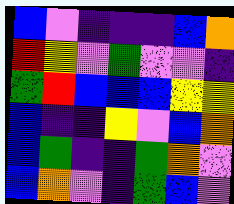[["blue", "violet", "indigo", "indigo", "indigo", "blue", "orange"], ["red", "yellow", "violet", "green", "violet", "violet", "indigo"], ["green", "red", "blue", "blue", "blue", "yellow", "yellow"], ["blue", "indigo", "indigo", "yellow", "violet", "blue", "orange"], ["blue", "green", "indigo", "indigo", "green", "orange", "violet"], ["blue", "orange", "violet", "indigo", "green", "blue", "violet"]]